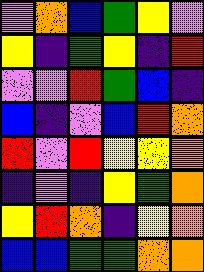[["violet", "orange", "blue", "green", "yellow", "violet"], ["yellow", "indigo", "green", "yellow", "indigo", "red"], ["violet", "violet", "red", "green", "blue", "indigo"], ["blue", "indigo", "violet", "blue", "red", "orange"], ["red", "violet", "red", "yellow", "yellow", "orange"], ["indigo", "violet", "indigo", "yellow", "green", "orange"], ["yellow", "red", "orange", "indigo", "yellow", "orange"], ["blue", "blue", "green", "green", "orange", "orange"]]